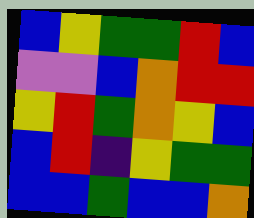[["blue", "yellow", "green", "green", "red", "blue"], ["violet", "violet", "blue", "orange", "red", "red"], ["yellow", "red", "green", "orange", "yellow", "blue"], ["blue", "red", "indigo", "yellow", "green", "green"], ["blue", "blue", "green", "blue", "blue", "orange"]]